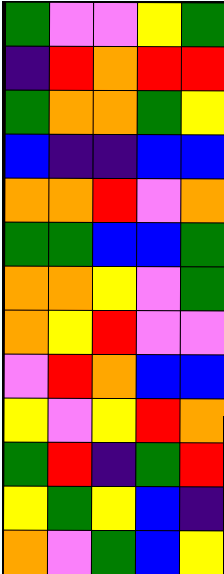[["green", "violet", "violet", "yellow", "green"], ["indigo", "red", "orange", "red", "red"], ["green", "orange", "orange", "green", "yellow"], ["blue", "indigo", "indigo", "blue", "blue"], ["orange", "orange", "red", "violet", "orange"], ["green", "green", "blue", "blue", "green"], ["orange", "orange", "yellow", "violet", "green"], ["orange", "yellow", "red", "violet", "violet"], ["violet", "red", "orange", "blue", "blue"], ["yellow", "violet", "yellow", "red", "orange"], ["green", "red", "indigo", "green", "red"], ["yellow", "green", "yellow", "blue", "indigo"], ["orange", "violet", "green", "blue", "yellow"]]